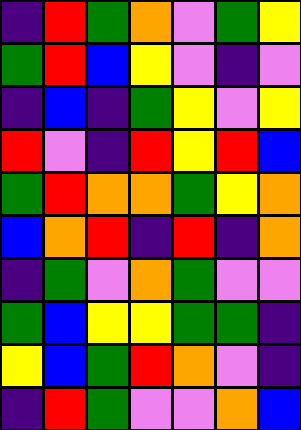[["indigo", "red", "green", "orange", "violet", "green", "yellow"], ["green", "red", "blue", "yellow", "violet", "indigo", "violet"], ["indigo", "blue", "indigo", "green", "yellow", "violet", "yellow"], ["red", "violet", "indigo", "red", "yellow", "red", "blue"], ["green", "red", "orange", "orange", "green", "yellow", "orange"], ["blue", "orange", "red", "indigo", "red", "indigo", "orange"], ["indigo", "green", "violet", "orange", "green", "violet", "violet"], ["green", "blue", "yellow", "yellow", "green", "green", "indigo"], ["yellow", "blue", "green", "red", "orange", "violet", "indigo"], ["indigo", "red", "green", "violet", "violet", "orange", "blue"]]